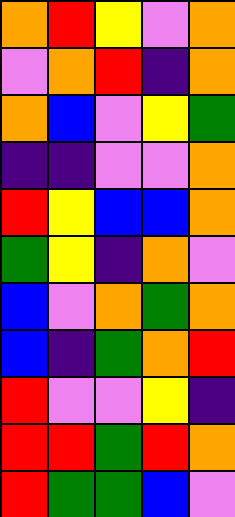[["orange", "red", "yellow", "violet", "orange"], ["violet", "orange", "red", "indigo", "orange"], ["orange", "blue", "violet", "yellow", "green"], ["indigo", "indigo", "violet", "violet", "orange"], ["red", "yellow", "blue", "blue", "orange"], ["green", "yellow", "indigo", "orange", "violet"], ["blue", "violet", "orange", "green", "orange"], ["blue", "indigo", "green", "orange", "red"], ["red", "violet", "violet", "yellow", "indigo"], ["red", "red", "green", "red", "orange"], ["red", "green", "green", "blue", "violet"]]